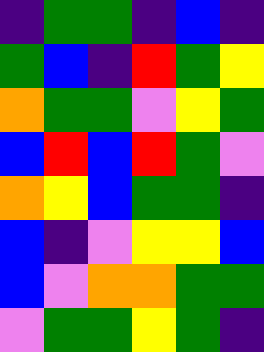[["indigo", "green", "green", "indigo", "blue", "indigo"], ["green", "blue", "indigo", "red", "green", "yellow"], ["orange", "green", "green", "violet", "yellow", "green"], ["blue", "red", "blue", "red", "green", "violet"], ["orange", "yellow", "blue", "green", "green", "indigo"], ["blue", "indigo", "violet", "yellow", "yellow", "blue"], ["blue", "violet", "orange", "orange", "green", "green"], ["violet", "green", "green", "yellow", "green", "indigo"]]